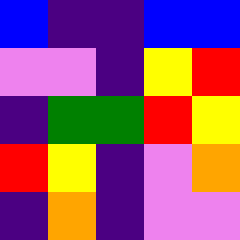[["blue", "indigo", "indigo", "blue", "blue"], ["violet", "violet", "indigo", "yellow", "red"], ["indigo", "green", "green", "red", "yellow"], ["red", "yellow", "indigo", "violet", "orange"], ["indigo", "orange", "indigo", "violet", "violet"]]